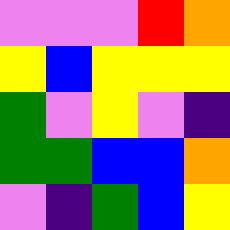[["violet", "violet", "violet", "red", "orange"], ["yellow", "blue", "yellow", "yellow", "yellow"], ["green", "violet", "yellow", "violet", "indigo"], ["green", "green", "blue", "blue", "orange"], ["violet", "indigo", "green", "blue", "yellow"]]